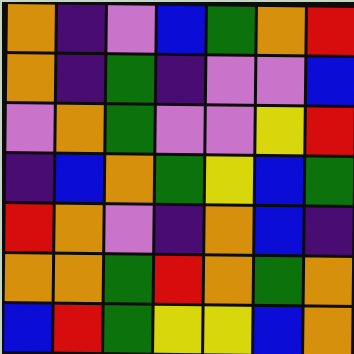[["orange", "indigo", "violet", "blue", "green", "orange", "red"], ["orange", "indigo", "green", "indigo", "violet", "violet", "blue"], ["violet", "orange", "green", "violet", "violet", "yellow", "red"], ["indigo", "blue", "orange", "green", "yellow", "blue", "green"], ["red", "orange", "violet", "indigo", "orange", "blue", "indigo"], ["orange", "orange", "green", "red", "orange", "green", "orange"], ["blue", "red", "green", "yellow", "yellow", "blue", "orange"]]